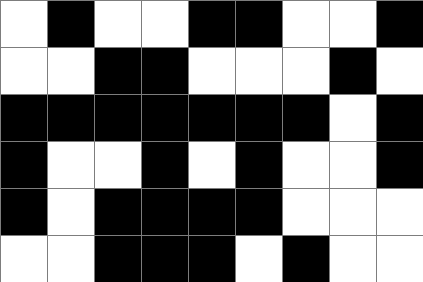[["white", "black", "white", "white", "black", "black", "white", "white", "black"], ["white", "white", "black", "black", "white", "white", "white", "black", "white"], ["black", "black", "black", "black", "black", "black", "black", "white", "black"], ["black", "white", "white", "black", "white", "black", "white", "white", "black"], ["black", "white", "black", "black", "black", "black", "white", "white", "white"], ["white", "white", "black", "black", "black", "white", "black", "white", "white"]]